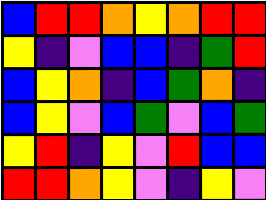[["blue", "red", "red", "orange", "yellow", "orange", "red", "red"], ["yellow", "indigo", "violet", "blue", "blue", "indigo", "green", "red"], ["blue", "yellow", "orange", "indigo", "blue", "green", "orange", "indigo"], ["blue", "yellow", "violet", "blue", "green", "violet", "blue", "green"], ["yellow", "red", "indigo", "yellow", "violet", "red", "blue", "blue"], ["red", "red", "orange", "yellow", "violet", "indigo", "yellow", "violet"]]